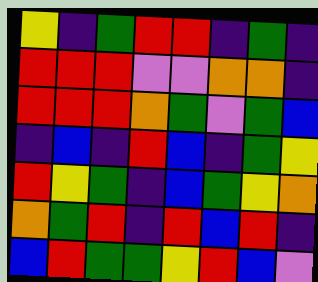[["yellow", "indigo", "green", "red", "red", "indigo", "green", "indigo"], ["red", "red", "red", "violet", "violet", "orange", "orange", "indigo"], ["red", "red", "red", "orange", "green", "violet", "green", "blue"], ["indigo", "blue", "indigo", "red", "blue", "indigo", "green", "yellow"], ["red", "yellow", "green", "indigo", "blue", "green", "yellow", "orange"], ["orange", "green", "red", "indigo", "red", "blue", "red", "indigo"], ["blue", "red", "green", "green", "yellow", "red", "blue", "violet"]]